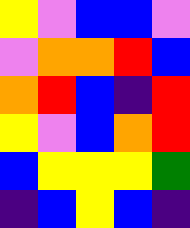[["yellow", "violet", "blue", "blue", "violet"], ["violet", "orange", "orange", "red", "blue"], ["orange", "red", "blue", "indigo", "red"], ["yellow", "violet", "blue", "orange", "red"], ["blue", "yellow", "yellow", "yellow", "green"], ["indigo", "blue", "yellow", "blue", "indigo"]]